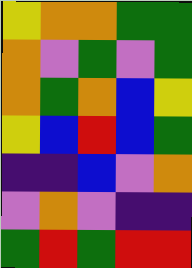[["yellow", "orange", "orange", "green", "green"], ["orange", "violet", "green", "violet", "green"], ["orange", "green", "orange", "blue", "yellow"], ["yellow", "blue", "red", "blue", "green"], ["indigo", "indigo", "blue", "violet", "orange"], ["violet", "orange", "violet", "indigo", "indigo"], ["green", "red", "green", "red", "red"]]